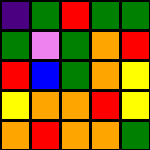[["indigo", "green", "red", "green", "green"], ["green", "violet", "green", "orange", "red"], ["red", "blue", "green", "orange", "yellow"], ["yellow", "orange", "orange", "red", "yellow"], ["orange", "red", "orange", "orange", "green"]]